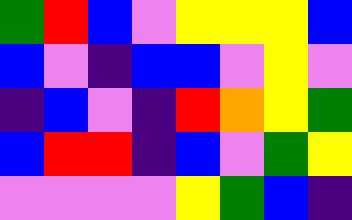[["green", "red", "blue", "violet", "yellow", "yellow", "yellow", "blue"], ["blue", "violet", "indigo", "blue", "blue", "violet", "yellow", "violet"], ["indigo", "blue", "violet", "indigo", "red", "orange", "yellow", "green"], ["blue", "red", "red", "indigo", "blue", "violet", "green", "yellow"], ["violet", "violet", "violet", "violet", "yellow", "green", "blue", "indigo"]]